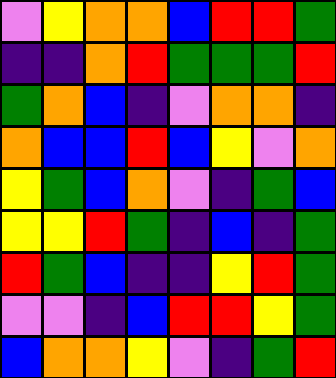[["violet", "yellow", "orange", "orange", "blue", "red", "red", "green"], ["indigo", "indigo", "orange", "red", "green", "green", "green", "red"], ["green", "orange", "blue", "indigo", "violet", "orange", "orange", "indigo"], ["orange", "blue", "blue", "red", "blue", "yellow", "violet", "orange"], ["yellow", "green", "blue", "orange", "violet", "indigo", "green", "blue"], ["yellow", "yellow", "red", "green", "indigo", "blue", "indigo", "green"], ["red", "green", "blue", "indigo", "indigo", "yellow", "red", "green"], ["violet", "violet", "indigo", "blue", "red", "red", "yellow", "green"], ["blue", "orange", "orange", "yellow", "violet", "indigo", "green", "red"]]